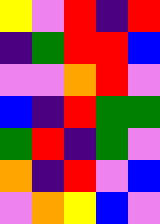[["yellow", "violet", "red", "indigo", "red"], ["indigo", "green", "red", "red", "blue"], ["violet", "violet", "orange", "red", "violet"], ["blue", "indigo", "red", "green", "green"], ["green", "red", "indigo", "green", "violet"], ["orange", "indigo", "red", "violet", "blue"], ["violet", "orange", "yellow", "blue", "violet"]]